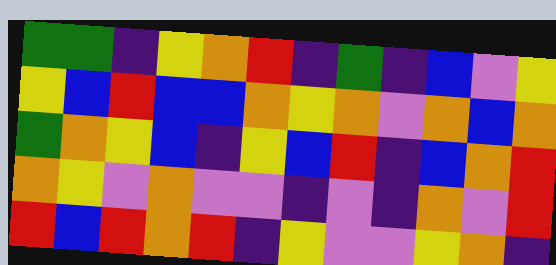[["green", "green", "indigo", "yellow", "orange", "red", "indigo", "green", "indigo", "blue", "violet", "yellow"], ["yellow", "blue", "red", "blue", "blue", "orange", "yellow", "orange", "violet", "orange", "blue", "orange"], ["green", "orange", "yellow", "blue", "indigo", "yellow", "blue", "red", "indigo", "blue", "orange", "red"], ["orange", "yellow", "violet", "orange", "violet", "violet", "indigo", "violet", "indigo", "orange", "violet", "red"], ["red", "blue", "red", "orange", "red", "indigo", "yellow", "violet", "violet", "yellow", "orange", "indigo"]]